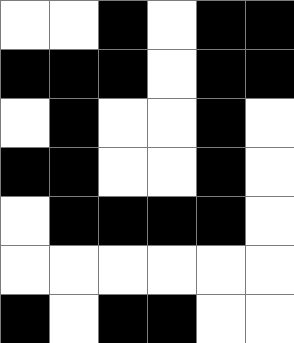[["white", "white", "black", "white", "black", "black"], ["black", "black", "black", "white", "black", "black"], ["white", "black", "white", "white", "black", "white"], ["black", "black", "white", "white", "black", "white"], ["white", "black", "black", "black", "black", "white"], ["white", "white", "white", "white", "white", "white"], ["black", "white", "black", "black", "white", "white"]]